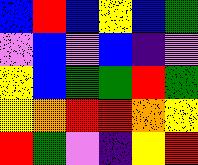[["blue", "red", "blue", "yellow", "blue", "green"], ["violet", "blue", "violet", "blue", "indigo", "violet"], ["yellow", "blue", "green", "green", "red", "green"], ["yellow", "orange", "red", "red", "orange", "yellow"], ["red", "green", "violet", "indigo", "yellow", "red"]]